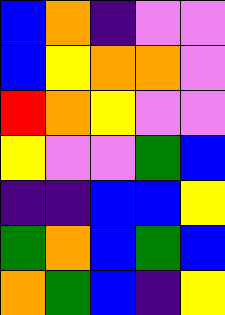[["blue", "orange", "indigo", "violet", "violet"], ["blue", "yellow", "orange", "orange", "violet"], ["red", "orange", "yellow", "violet", "violet"], ["yellow", "violet", "violet", "green", "blue"], ["indigo", "indigo", "blue", "blue", "yellow"], ["green", "orange", "blue", "green", "blue"], ["orange", "green", "blue", "indigo", "yellow"]]